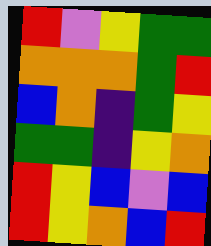[["red", "violet", "yellow", "green", "green"], ["orange", "orange", "orange", "green", "red"], ["blue", "orange", "indigo", "green", "yellow"], ["green", "green", "indigo", "yellow", "orange"], ["red", "yellow", "blue", "violet", "blue"], ["red", "yellow", "orange", "blue", "red"]]